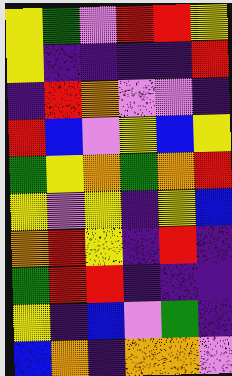[["yellow", "green", "violet", "red", "red", "yellow"], ["yellow", "indigo", "indigo", "indigo", "indigo", "red"], ["indigo", "red", "orange", "violet", "violet", "indigo"], ["red", "blue", "violet", "yellow", "blue", "yellow"], ["green", "yellow", "orange", "green", "orange", "red"], ["yellow", "violet", "yellow", "indigo", "yellow", "blue"], ["orange", "red", "yellow", "indigo", "red", "indigo"], ["green", "red", "red", "indigo", "indigo", "indigo"], ["yellow", "indigo", "blue", "violet", "green", "indigo"], ["blue", "orange", "indigo", "orange", "orange", "violet"]]